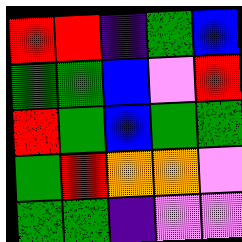[["red", "red", "indigo", "green", "blue"], ["green", "green", "blue", "violet", "red"], ["red", "green", "blue", "green", "green"], ["green", "red", "orange", "orange", "violet"], ["green", "green", "indigo", "violet", "violet"]]